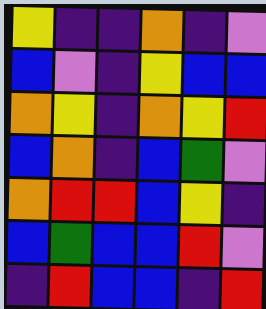[["yellow", "indigo", "indigo", "orange", "indigo", "violet"], ["blue", "violet", "indigo", "yellow", "blue", "blue"], ["orange", "yellow", "indigo", "orange", "yellow", "red"], ["blue", "orange", "indigo", "blue", "green", "violet"], ["orange", "red", "red", "blue", "yellow", "indigo"], ["blue", "green", "blue", "blue", "red", "violet"], ["indigo", "red", "blue", "blue", "indigo", "red"]]